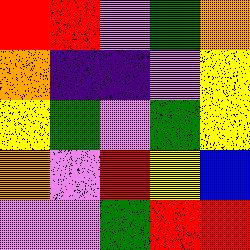[["red", "red", "violet", "green", "orange"], ["orange", "indigo", "indigo", "violet", "yellow"], ["yellow", "green", "violet", "green", "yellow"], ["orange", "violet", "red", "yellow", "blue"], ["violet", "violet", "green", "red", "red"]]